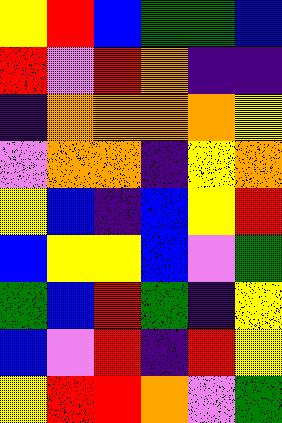[["yellow", "red", "blue", "green", "green", "blue"], ["red", "violet", "red", "orange", "indigo", "indigo"], ["indigo", "orange", "orange", "orange", "orange", "yellow"], ["violet", "orange", "orange", "indigo", "yellow", "orange"], ["yellow", "blue", "indigo", "blue", "yellow", "red"], ["blue", "yellow", "yellow", "blue", "violet", "green"], ["green", "blue", "red", "green", "indigo", "yellow"], ["blue", "violet", "red", "indigo", "red", "yellow"], ["yellow", "red", "red", "orange", "violet", "green"]]